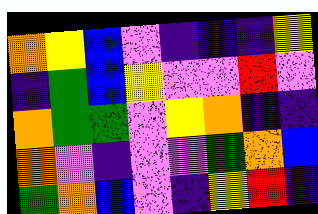[["orange", "yellow", "blue", "violet", "indigo", "indigo", "indigo", "yellow"], ["indigo", "green", "blue", "yellow", "violet", "violet", "red", "violet"], ["orange", "green", "green", "violet", "yellow", "orange", "indigo", "indigo"], ["orange", "violet", "indigo", "violet", "violet", "green", "orange", "blue"], ["green", "orange", "blue", "violet", "indigo", "yellow", "red", "indigo"]]